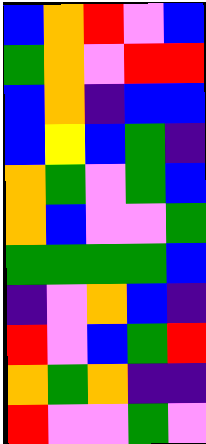[["blue", "orange", "red", "violet", "blue"], ["green", "orange", "violet", "red", "red"], ["blue", "orange", "indigo", "blue", "blue"], ["blue", "yellow", "blue", "green", "indigo"], ["orange", "green", "violet", "green", "blue"], ["orange", "blue", "violet", "violet", "green"], ["green", "green", "green", "green", "blue"], ["indigo", "violet", "orange", "blue", "indigo"], ["red", "violet", "blue", "green", "red"], ["orange", "green", "orange", "indigo", "indigo"], ["red", "violet", "violet", "green", "violet"]]